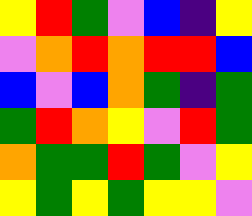[["yellow", "red", "green", "violet", "blue", "indigo", "yellow"], ["violet", "orange", "red", "orange", "red", "red", "blue"], ["blue", "violet", "blue", "orange", "green", "indigo", "green"], ["green", "red", "orange", "yellow", "violet", "red", "green"], ["orange", "green", "green", "red", "green", "violet", "yellow"], ["yellow", "green", "yellow", "green", "yellow", "yellow", "violet"]]